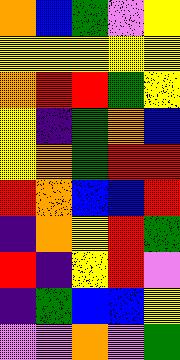[["orange", "blue", "green", "violet", "yellow"], ["yellow", "yellow", "yellow", "yellow", "yellow"], ["orange", "red", "red", "green", "yellow"], ["yellow", "indigo", "green", "orange", "blue"], ["yellow", "orange", "green", "red", "red"], ["red", "orange", "blue", "blue", "red"], ["indigo", "orange", "yellow", "red", "green"], ["red", "indigo", "yellow", "red", "violet"], ["indigo", "green", "blue", "blue", "yellow"], ["violet", "violet", "orange", "violet", "green"]]